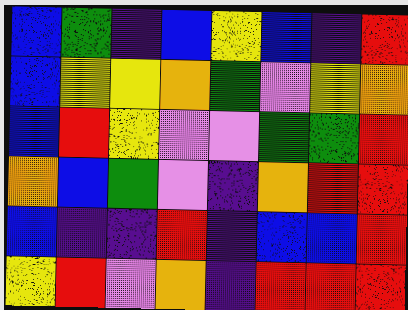[["blue", "green", "indigo", "blue", "yellow", "blue", "indigo", "red"], ["blue", "yellow", "yellow", "orange", "green", "violet", "yellow", "orange"], ["blue", "red", "yellow", "violet", "violet", "green", "green", "red"], ["orange", "blue", "green", "violet", "indigo", "orange", "red", "red"], ["blue", "indigo", "indigo", "red", "indigo", "blue", "blue", "red"], ["yellow", "red", "violet", "orange", "indigo", "red", "red", "red"]]